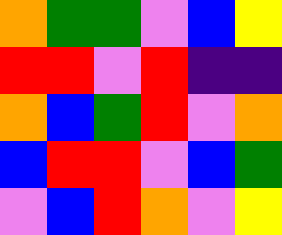[["orange", "green", "green", "violet", "blue", "yellow"], ["red", "red", "violet", "red", "indigo", "indigo"], ["orange", "blue", "green", "red", "violet", "orange"], ["blue", "red", "red", "violet", "blue", "green"], ["violet", "blue", "red", "orange", "violet", "yellow"]]